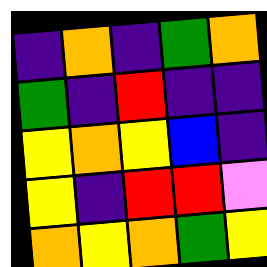[["indigo", "orange", "indigo", "green", "orange"], ["green", "indigo", "red", "indigo", "indigo"], ["yellow", "orange", "yellow", "blue", "indigo"], ["yellow", "indigo", "red", "red", "violet"], ["orange", "yellow", "orange", "green", "yellow"]]